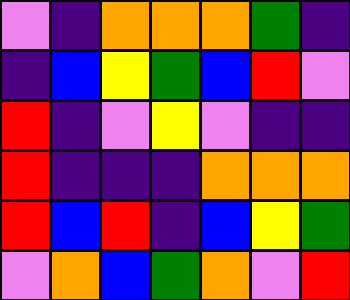[["violet", "indigo", "orange", "orange", "orange", "green", "indigo"], ["indigo", "blue", "yellow", "green", "blue", "red", "violet"], ["red", "indigo", "violet", "yellow", "violet", "indigo", "indigo"], ["red", "indigo", "indigo", "indigo", "orange", "orange", "orange"], ["red", "blue", "red", "indigo", "blue", "yellow", "green"], ["violet", "orange", "blue", "green", "orange", "violet", "red"]]